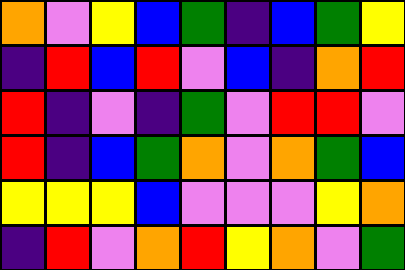[["orange", "violet", "yellow", "blue", "green", "indigo", "blue", "green", "yellow"], ["indigo", "red", "blue", "red", "violet", "blue", "indigo", "orange", "red"], ["red", "indigo", "violet", "indigo", "green", "violet", "red", "red", "violet"], ["red", "indigo", "blue", "green", "orange", "violet", "orange", "green", "blue"], ["yellow", "yellow", "yellow", "blue", "violet", "violet", "violet", "yellow", "orange"], ["indigo", "red", "violet", "orange", "red", "yellow", "orange", "violet", "green"]]